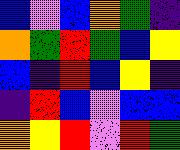[["blue", "violet", "blue", "orange", "green", "indigo"], ["orange", "green", "red", "green", "blue", "yellow"], ["blue", "indigo", "red", "blue", "yellow", "indigo"], ["indigo", "red", "blue", "violet", "blue", "blue"], ["orange", "yellow", "red", "violet", "red", "green"]]